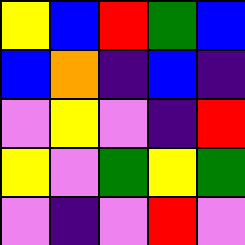[["yellow", "blue", "red", "green", "blue"], ["blue", "orange", "indigo", "blue", "indigo"], ["violet", "yellow", "violet", "indigo", "red"], ["yellow", "violet", "green", "yellow", "green"], ["violet", "indigo", "violet", "red", "violet"]]